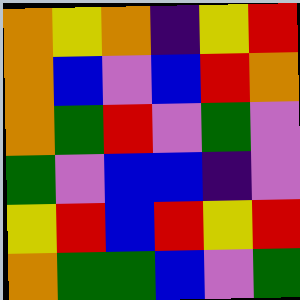[["orange", "yellow", "orange", "indigo", "yellow", "red"], ["orange", "blue", "violet", "blue", "red", "orange"], ["orange", "green", "red", "violet", "green", "violet"], ["green", "violet", "blue", "blue", "indigo", "violet"], ["yellow", "red", "blue", "red", "yellow", "red"], ["orange", "green", "green", "blue", "violet", "green"]]